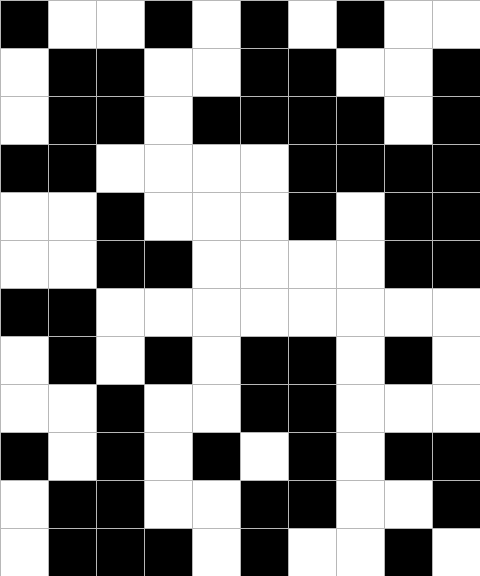[["black", "white", "white", "black", "white", "black", "white", "black", "white", "white"], ["white", "black", "black", "white", "white", "black", "black", "white", "white", "black"], ["white", "black", "black", "white", "black", "black", "black", "black", "white", "black"], ["black", "black", "white", "white", "white", "white", "black", "black", "black", "black"], ["white", "white", "black", "white", "white", "white", "black", "white", "black", "black"], ["white", "white", "black", "black", "white", "white", "white", "white", "black", "black"], ["black", "black", "white", "white", "white", "white", "white", "white", "white", "white"], ["white", "black", "white", "black", "white", "black", "black", "white", "black", "white"], ["white", "white", "black", "white", "white", "black", "black", "white", "white", "white"], ["black", "white", "black", "white", "black", "white", "black", "white", "black", "black"], ["white", "black", "black", "white", "white", "black", "black", "white", "white", "black"], ["white", "black", "black", "black", "white", "black", "white", "white", "black", "white"]]